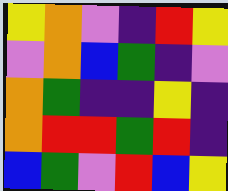[["yellow", "orange", "violet", "indigo", "red", "yellow"], ["violet", "orange", "blue", "green", "indigo", "violet"], ["orange", "green", "indigo", "indigo", "yellow", "indigo"], ["orange", "red", "red", "green", "red", "indigo"], ["blue", "green", "violet", "red", "blue", "yellow"]]